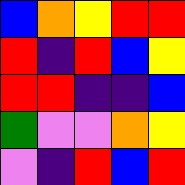[["blue", "orange", "yellow", "red", "red"], ["red", "indigo", "red", "blue", "yellow"], ["red", "red", "indigo", "indigo", "blue"], ["green", "violet", "violet", "orange", "yellow"], ["violet", "indigo", "red", "blue", "red"]]